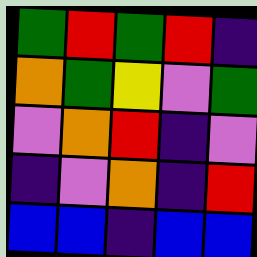[["green", "red", "green", "red", "indigo"], ["orange", "green", "yellow", "violet", "green"], ["violet", "orange", "red", "indigo", "violet"], ["indigo", "violet", "orange", "indigo", "red"], ["blue", "blue", "indigo", "blue", "blue"]]